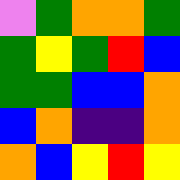[["violet", "green", "orange", "orange", "green"], ["green", "yellow", "green", "red", "blue"], ["green", "green", "blue", "blue", "orange"], ["blue", "orange", "indigo", "indigo", "orange"], ["orange", "blue", "yellow", "red", "yellow"]]